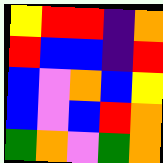[["yellow", "red", "red", "indigo", "orange"], ["red", "blue", "blue", "indigo", "red"], ["blue", "violet", "orange", "blue", "yellow"], ["blue", "violet", "blue", "red", "orange"], ["green", "orange", "violet", "green", "orange"]]